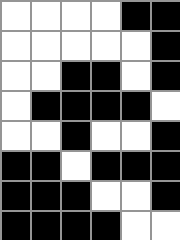[["white", "white", "white", "white", "black", "black"], ["white", "white", "white", "white", "white", "black"], ["white", "white", "black", "black", "white", "black"], ["white", "black", "black", "black", "black", "white"], ["white", "white", "black", "white", "white", "black"], ["black", "black", "white", "black", "black", "black"], ["black", "black", "black", "white", "white", "black"], ["black", "black", "black", "black", "white", "white"]]